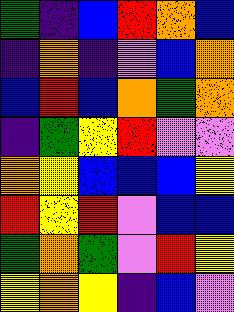[["green", "indigo", "blue", "red", "orange", "blue"], ["indigo", "orange", "indigo", "violet", "blue", "orange"], ["blue", "red", "blue", "orange", "green", "orange"], ["indigo", "green", "yellow", "red", "violet", "violet"], ["orange", "yellow", "blue", "blue", "blue", "yellow"], ["red", "yellow", "red", "violet", "blue", "blue"], ["green", "orange", "green", "violet", "red", "yellow"], ["yellow", "orange", "yellow", "indigo", "blue", "violet"]]